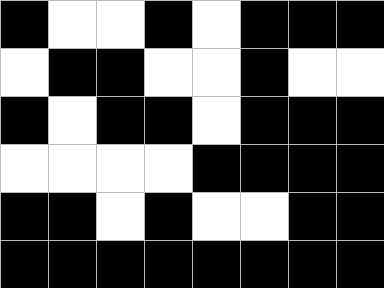[["black", "white", "white", "black", "white", "black", "black", "black"], ["white", "black", "black", "white", "white", "black", "white", "white"], ["black", "white", "black", "black", "white", "black", "black", "black"], ["white", "white", "white", "white", "black", "black", "black", "black"], ["black", "black", "white", "black", "white", "white", "black", "black"], ["black", "black", "black", "black", "black", "black", "black", "black"]]